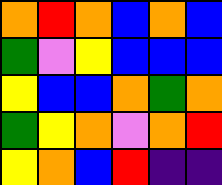[["orange", "red", "orange", "blue", "orange", "blue"], ["green", "violet", "yellow", "blue", "blue", "blue"], ["yellow", "blue", "blue", "orange", "green", "orange"], ["green", "yellow", "orange", "violet", "orange", "red"], ["yellow", "orange", "blue", "red", "indigo", "indigo"]]